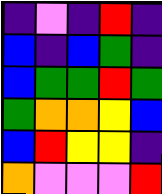[["indigo", "violet", "indigo", "red", "indigo"], ["blue", "indigo", "blue", "green", "indigo"], ["blue", "green", "green", "red", "green"], ["green", "orange", "orange", "yellow", "blue"], ["blue", "red", "yellow", "yellow", "indigo"], ["orange", "violet", "violet", "violet", "red"]]